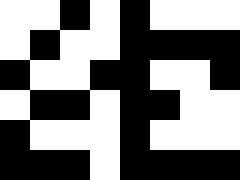[["white", "white", "black", "white", "black", "white", "white", "white"], ["white", "black", "white", "white", "black", "black", "black", "black"], ["black", "white", "white", "black", "black", "white", "white", "black"], ["white", "black", "black", "white", "black", "black", "white", "white"], ["black", "white", "white", "white", "black", "white", "white", "white"], ["black", "black", "black", "white", "black", "black", "black", "black"]]